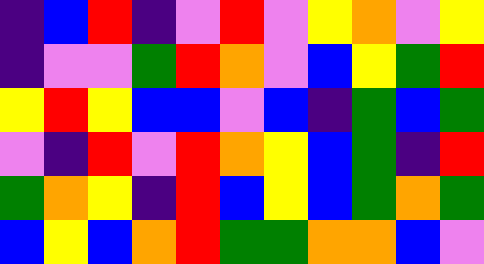[["indigo", "blue", "red", "indigo", "violet", "red", "violet", "yellow", "orange", "violet", "yellow"], ["indigo", "violet", "violet", "green", "red", "orange", "violet", "blue", "yellow", "green", "red"], ["yellow", "red", "yellow", "blue", "blue", "violet", "blue", "indigo", "green", "blue", "green"], ["violet", "indigo", "red", "violet", "red", "orange", "yellow", "blue", "green", "indigo", "red"], ["green", "orange", "yellow", "indigo", "red", "blue", "yellow", "blue", "green", "orange", "green"], ["blue", "yellow", "blue", "orange", "red", "green", "green", "orange", "orange", "blue", "violet"]]